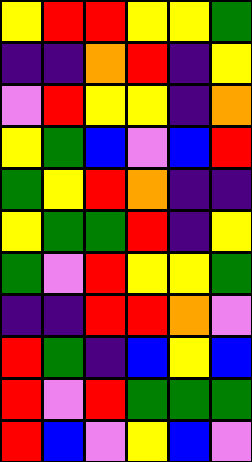[["yellow", "red", "red", "yellow", "yellow", "green"], ["indigo", "indigo", "orange", "red", "indigo", "yellow"], ["violet", "red", "yellow", "yellow", "indigo", "orange"], ["yellow", "green", "blue", "violet", "blue", "red"], ["green", "yellow", "red", "orange", "indigo", "indigo"], ["yellow", "green", "green", "red", "indigo", "yellow"], ["green", "violet", "red", "yellow", "yellow", "green"], ["indigo", "indigo", "red", "red", "orange", "violet"], ["red", "green", "indigo", "blue", "yellow", "blue"], ["red", "violet", "red", "green", "green", "green"], ["red", "blue", "violet", "yellow", "blue", "violet"]]